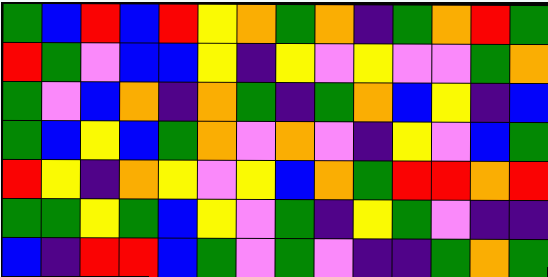[["green", "blue", "red", "blue", "red", "yellow", "orange", "green", "orange", "indigo", "green", "orange", "red", "green"], ["red", "green", "violet", "blue", "blue", "yellow", "indigo", "yellow", "violet", "yellow", "violet", "violet", "green", "orange"], ["green", "violet", "blue", "orange", "indigo", "orange", "green", "indigo", "green", "orange", "blue", "yellow", "indigo", "blue"], ["green", "blue", "yellow", "blue", "green", "orange", "violet", "orange", "violet", "indigo", "yellow", "violet", "blue", "green"], ["red", "yellow", "indigo", "orange", "yellow", "violet", "yellow", "blue", "orange", "green", "red", "red", "orange", "red"], ["green", "green", "yellow", "green", "blue", "yellow", "violet", "green", "indigo", "yellow", "green", "violet", "indigo", "indigo"], ["blue", "indigo", "red", "red", "blue", "green", "violet", "green", "violet", "indigo", "indigo", "green", "orange", "green"]]